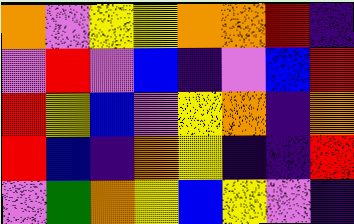[["orange", "violet", "yellow", "yellow", "orange", "orange", "red", "indigo"], ["violet", "red", "violet", "blue", "indigo", "violet", "blue", "red"], ["red", "yellow", "blue", "violet", "yellow", "orange", "indigo", "orange"], ["red", "blue", "indigo", "orange", "yellow", "indigo", "indigo", "red"], ["violet", "green", "orange", "yellow", "blue", "yellow", "violet", "indigo"]]